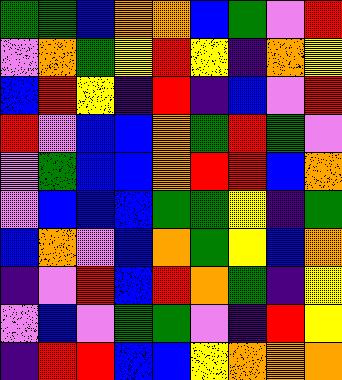[["green", "green", "blue", "orange", "orange", "blue", "green", "violet", "red"], ["violet", "orange", "green", "yellow", "red", "yellow", "indigo", "orange", "yellow"], ["blue", "red", "yellow", "indigo", "red", "indigo", "blue", "violet", "red"], ["red", "violet", "blue", "blue", "orange", "green", "red", "green", "violet"], ["violet", "green", "blue", "blue", "orange", "red", "red", "blue", "orange"], ["violet", "blue", "blue", "blue", "green", "green", "yellow", "indigo", "green"], ["blue", "orange", "violet", "blue", "orange", "green", "yellow", "blue", "orange"], ["indigo", "violet", "red", "blue", "red", "orange", "green", "indigo", "yellow"], ["violet", "blue", "violet", "green", "green", "violet", "indigo", "red", "yellow"], ["indigo", "red", "red", "blue", "blue", "yellow", "orange", "orange", "orange"]]